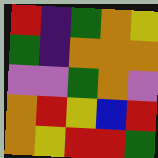[["red", "indigo", "green", "orange", "yellow"], ["green", "indigo", "orange", "orange", "orange"], ["violet", "violet", "green", "orange", "violet"], ["orange", "red", "yellow", "blue", "red"], ["orange", "yellow", "red", "red", "green"]]